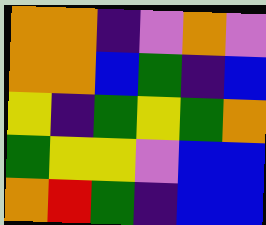[["orange", "orange", "indigo", "violet", "orange", "violet"], ["orange", "orange", "blue", "green", "indigo", "blue"], ["yellow", "indigo", "green", "yellow", "green", "orange"], ["green", "yellow", "yellow", "violet", "blue", "blue"], ["orange", "red", "green", "indigo", "blue", "blue"]]